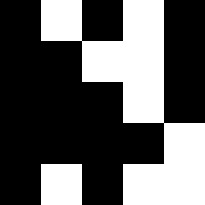[["black", "white", "black", "white", "black"], ["black", "black", "white", "white", "black"], ["black", "black", "black", "white", "black"], ["black", "black", "black", "black", "white"], ["black", "white", "black", "white", "white"]]